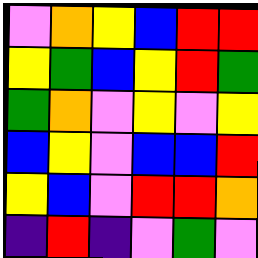[["violet", "orange", "yellow", "blue", "red", "red"], ["yellow", "green", "blue", "yellow", "red", "green"], ["green", "orange", "violet", "yellow", "violet", "yellow"], ["blue", "yellow", "violet", "blue", "blue", "red"], ["yellow", "blue", "violet", "red", "red", "orange"], ["indigo", "red", "indigo", "violet", "green", "violet"]]